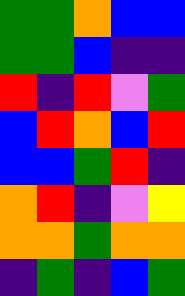[["green", "green", "orange", "blue", "blue"], ["green", "green", "blue", "indigo", "indigo"], ["red", "indigo", "red", "violet", "green"], ["blue", "red", "orange", "blue", "red"], ["blue", "blue", "green", "red", "indigo"], ["orange", "red", "indigo", "violet", "yellow"], ["orange", "orange", "green", "orange", "orange"], ["indigo", "green", "indigo", "blue", "green"]]